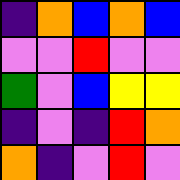[["indigo", "orange", "blue", "orange", "blue"], ["violet", "violet", "red", "violet", "violet"], ["green", "violet", "blue", "yellow", "yellow"], ["indigo", "violet", "indigo", "red", "orange"], ["orange", "indigo", "violet", "red", "violet"]]